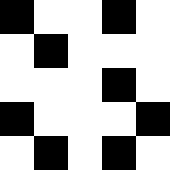[["black", "white", "white", "black", "white"], ["white", "black", "white", "white", "white"], ["white", "white", "white", "black", "white"], ["black", "white", "white", "white", "black"], ["white", "black", "white", "black", "white"]]